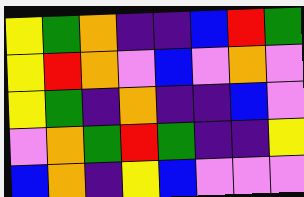[["yellow", "green", "orange", "indigo", "indigo", "blue", "red", "green"], ["yellow", "red", "orange", "violet", "blue", "violet", "orange", "violet"], ["yellow", "green", "indigo", "orange", "indigo", "indigo", "blue", "violet"], ["violet", "orange", "green", "red", "green", "indigo", "indigo", "yellow"], ["blue", "orange", "indigo", "yellow", "blue", "violet", "violet", "violet"]]